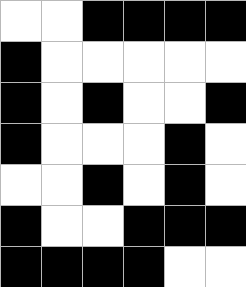[["white", "white", "black", "black", "black", "black"], ["black", "white", "white", "white", "white", "white"], ["black", "white", "black", "white", "white", "black"], ["black", "white", "white", "white", "black", "white"], ["white", "white", "black", "white", "black", "white"], ["black", "white", "white", "black", "black", "black"], ["black", "black", "black", "black", "white", "white"]]